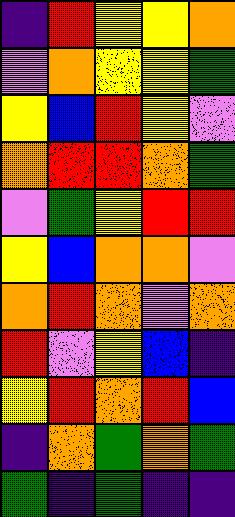[["indigo", "red", "yellow", "yellow", "orange"], ["violet", "orange", "yellow", "yellow", "green"], ["yellow", "blue", "red", "yellow", "violet"], ["orange", "red", "red", "orange", "green"], ["violet", "green", "yellow", "red", "red"], ["yellow", "blue", "orange", "orange", "violet"], ["orange", "red", "orange", "violet", "orange"], ["red", "violet", "yellow", "blue", "indigo"], ["yellow", "red", "orange", "red", "blue"], ["indigo", "orange", "green", "orange", "green"], ["green", "indigo", "green", "indigo", "indigo"]]